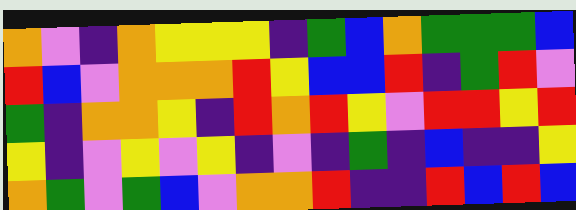[["orange", "violet", "indigo", "orange", "yellow", "yellow", "yellow", "indigo", "green", "blue", "orange", "green", "green", "green", "blue"], ["red", "blue", "violet", "orange", "orange", "orange", "red", "yellow", "blue", "blue", "red", "indigo", "green", "red", "violet"], ["green", "indigo", "orange", "orange", "yellow", "indigo", "red", "orange", "red", "yellow", "violet", "red", "red", "yellow", "red"], ["yellow", "indigo", "violet", "yellow", "violet", "yellow", "indigo", "violet", "indigo", "green", "indigo", "blue", "indigo", "indigo", "yellow"], ["orange", "green", "violet", "green", "blue", "violet", "orange", "orange", "red", "indigo", "indigo", "red", "blue", "red", "blue"]]